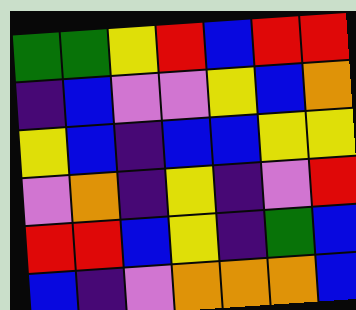[["green", "green", "yellow", "red", "blue", "red", "red"], ["indigo", "blue", "violet", "violet", "yellow", "blue", "orange"], ["yellow", "blue", "indigo", "blue", "blue", "yellow", "yellow"], ["violet", "orange", "indigo", "yellow", "indigo", "violet", "red"], ["red", "red", "blue", "yellow", "indigo", "green", "blue"], ["blue", "indigo", "violet", "orange", "orange", "orange", "blue"]]